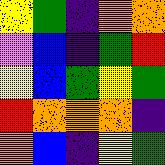[["yellow", "green", "indigo", "orange", "orange"], ["violet", "blue", "indigo", "green", "red"], ["yellow", "blue", "green", "yellow", "green"], ["red", "orange", "orange", "orange", "indigo"], ["orange", "blue", "indigo", "yellow", "green"]]